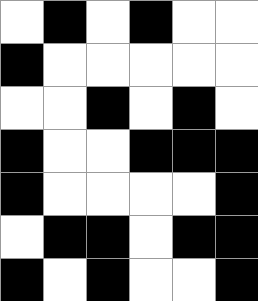[["white", "black", "white", "black", "white", "white"], ["black", "white", "white", "white", "white", "white"], ["white", "white", "black", "white", "black", "white"], ["black", "white", "white", "black", "black", "black"], ["black", "white", "white", "white", "white", "black"], ["white", "black", "black", "white", "black", "black"], ["black", "white", "black", "white", "white", "black"]]